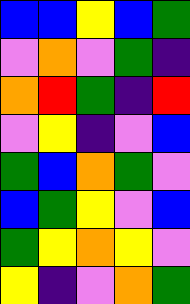[["blue", "blue", "yellow", "blue", "green"], ["violet", "orange", "violet", "green", "indigo"], ["orange", "red", "green", "indigo", "red"], ["violet", "yellow", "indigo", "violet", "blue"], ["green", "blue", "orange", "green", "violet"], ["blue", "green", "yellow", "violet", "blue"], ["green", "yellow", "orange", "yellow", "violet"], ["yellow", "indigo", "violet", "orange", "green"]]